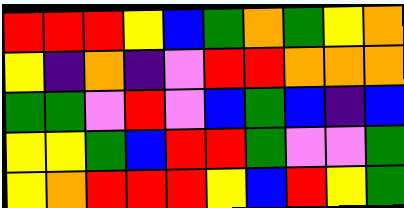[["red", "red", "red", "yellow", "blue", "green", "orange", "green", "yellow", "orange"], ["yellow", "indigo", "orange", "indigo", "violet", "red", "red", "orange", "orange", "orange"], ["green", "green", "violet", "red", "violet", "blue", "green", "blue", "indigo", "blue"], ["yellow", "yellow", "green", "blue", "red", "red", "green", "violet", "violet", "green"], ["yellow", "orange", "red", "red", "red", "yellow", "blue", "red", "yellow", "green"]]